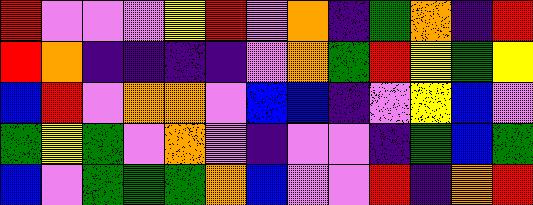[["red", "violet", "violet", "violet", "yellow", "red", "violet", "orange", "indigo", "green", "orange", "indigo", "red"], ["red", "orange", "indigo", "indigo", "indigo", "indigo", "violet", "orange", "green", "red", "yellow", "green", "yellow"], ["blue", "red", "violet", "orange", "orange", "violet", "blue", "blue", "indigo", "violet", "yellow", "blue", "violet"], ["green", "yellow", "green", "violet", "orange", "violet", "indigo", "violet", "violet", "indigo", "green", "blue", "green"], ["blue", "violet", "green", "green", "green", "orange", "blue", "violet", "violet", "red", "indigo", "orange", "red"]]